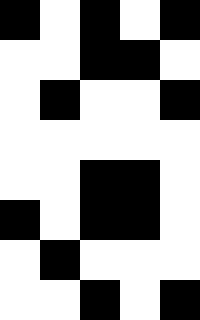[["black", "white", "black", "white", "black"], ["white", "white", "black", "black", "white"], ["white", "black", "white", "white", "black"], ["white", "white", "white", "white", "white"], ["white", "white", "black", "black", "white"], ["black", "white", "black", "black", "white"], ["white", "black", "white", "white", "white"], ["white", "white", "black", "white", "black"]]